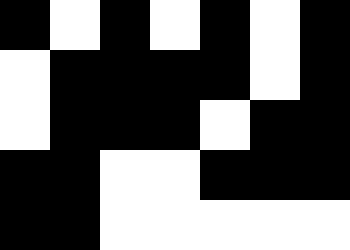[["black", "white", "black", "white", "black", "white", "black"], ["white", "black", "black", "black", "black", "white", "black"], ["white", "black", "black", "black", "white", "black", "black"], ["black", "black", "white", "white", "black", "black", "black"], ["black", "black", "white", "white", "white", "white", "white"]]